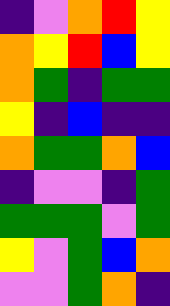[["indigo", "violet", "orange", "red", "yellow"], ["orange", "yellow", "red", "blue", "yellow"], ["orange", "green", "indigo", "green", "green"], ["yellow", "indigo", "blue", "indigo", "indigo"], ["orange", "green", "green", "orange", "blue"], ["indigo", "violet", "violet", "indigo", "green"], ["green", "green", "green", "violet", "green"], ["yellow", "violet", "green", "blue", "orange"], ["violet", "violet", "green", "orange", "indigo"]]